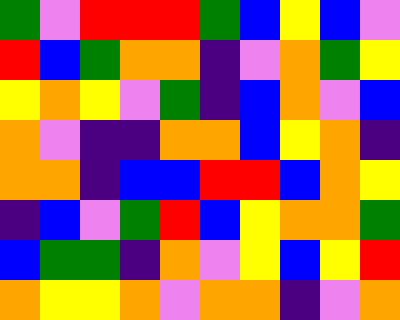[["green", "violet", "red", "red", "red", "green", "blue", "yellow", "blue", "violet"], ["red", "blue", "green", "orange", "orange", "indigo", "violet", "orange", "green", "yellow"], ["yellow", "orange", "yellow", "violet", "green", "indigo", "blue", "orange", "violet", "blue"], ["orange", "violet", "indigo", "indigo", "orange", "orange", "blue", "yellow", "orange", "indigo"], ["orange", "orange", "indigo", "blue", "blue", "red", "red", "blue", "orange", "yellow"], ["indigo", "blue", "violet", "green", "red", "blue", "yellow", "orange", "orange", "green"], ["blue", "green", "green", "indigo", "orange", "violet", "yellow", "blue", "yellow", "red"], ["orange", "yellow", "yellow", "orange", "violet", "orange", "orange", "indigo", "violet", "orange"]]